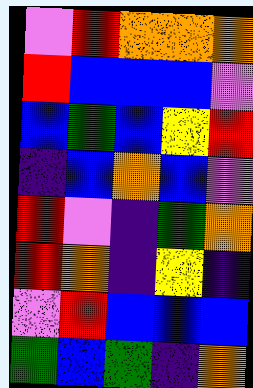[["violet", "red", "orange", "orange", "orange"], ["red", "blue", "blue", "blue", "violet"], ["blue", "green", "blue", "yellow", "red"], ["indigo", "blue", "orange", "blue", "violet"], ["red", "violet", "indigo", "green", "orange"], ["red", "orange", "indigo", "yellow", "indigo"], ["violet", "red", "blue", "blue", "blue"], ["green", "blue", "green", "indigo", "orange"]]